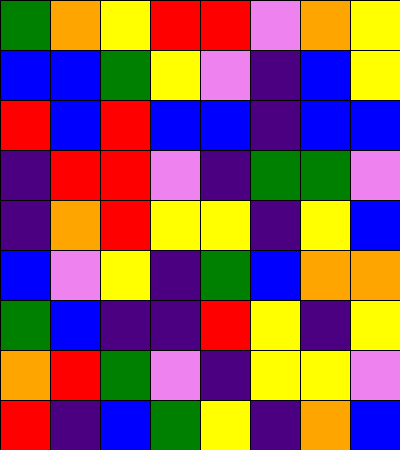[["green", "orange", "yellow", "red", "red", "violet", "orange", "yellow"], ["blue", "blue", "green", "yellow", "violet", "indigo", "blue", "yellow"], ["red", "blue", "red", "blue", "blue", "indigo", "blue", "blue"], ["indigo", "red", "red", "violet", "indigo", "green", "green", "violet"], ["indigo", "orange", "red", "yellow", "yellow", "indigo", "yellow", "blue"], ["blue", "violet", "yellow", "indigo", "green", "blue", "orange", "orange"], ["green", "blue", "indigo", "indigo", "red", "yellow", "indigo", "yellow"], ["orange", "red", "green", "violet", "indigo", "yellow", "yellow", "violet"], ["red", "indigo", "blue", "green", "yellow", "indigo", "orange", "blue"]]